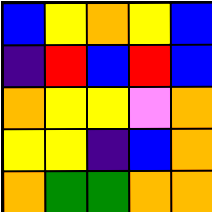[["blue", "yellow", "orange", "yellow", "blue"], ["indigo", "red", "blue", "red", "blue"], ["orange", "yellow", "yellow", "violet", "orange"], ["yellow", "yellow", "indigo", "blue", "orange"], ["orange", "green", "green", "orange", "orange"]]